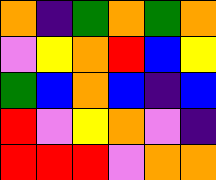[["orange", "indigo", "green", "orange", "green", "orange"], ["violet", "yellow", "orange", "red", "blue", "yellow"], ["green", "blue", "orange", "blue", "indigo", "blue"], ["red", "violet", "yellow", "orange", "violet", "indigo"], ["red", "red", "red", "violet", "orange", "orange"]]